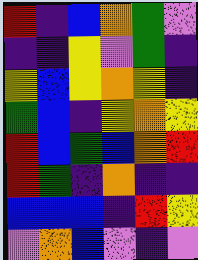[["red", "indigo", "blue", "orange", "green", "violet"], ["indigo", "indigo", "yellow", "violet", "green", "indigo"], ["yellow", "blue", "yellow", "orange", "yellow", "indigo"], ["green", "blue", "indigo", "yellow", "orange", "yellow"], ["red", "blue", "green", "blue", "orange", "red"], ["red", "green", "indigo", "orange", "indigo", "indigo"], ["blue", "blue", "blue", "indigo", "red", "yellow"], ["violet", "orange", "blue", "violet", "indigo", "violet"]]